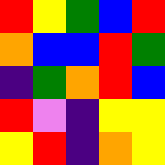[["red", "yellow", "green", "blue", "red"], ["orange", "blue", "blue", "red", "green"], ["indigo", "green", "orange", "red", "blue"], ["red", "violet", "indigo", "yellow", "yellow"], ["yellow", "red", "indigo", "orange", "yellow"]]